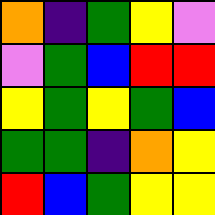[["orange", "indigo", "green", "yellow", "violet"], ["violet", "green", "blue", "red", "red"], ["yellow", "green", "yellow", "green", "blue"], ["green", "green", "indigo", "orange", "yellow"], ["red", "blue", "green", "yellow", "yellow"]]